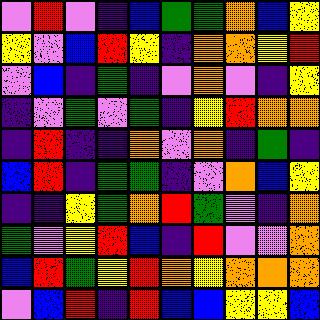[["violet", "red", "violet", "indigo", "blue", "green", "green", "orange", "blue", "yellow"], ["yellow", "violet", "blue", "red", "yellow", "indigo", "orange", "orange", "yellow", "red"], ["violet", "blue", "indigo", "green", "indigo", "violet", "orange", "violet", "indigo", "yellow"], ["indigo", "violet", "green", "violet", "green", "indigo", "yellow", "red", "orange", "orange"], ["indigo", "red", "indigo", "indigo", "orange", "violet", "orange", "indigo", "green", "indigo"], ["blue", "red", "indigo", "green", "green", "indigo", "violet", "orange", "blue", "yellow"], ["indigo", "indigo", "yellow", "green", "orange", "red", "green", "violet", "indigo", "orange"], ["green", "violet", "yellow", "red", "blue", "indigo", "red", "violet", "violet", "orange"], ["blue", "red", "green", "yellow", "red", "orange", "yellow", "orange", "orange", "orange"], ["violet", "blue", "red", "indigo", "red", "blue", "blue", "yellow", "yellow", "blue"]]